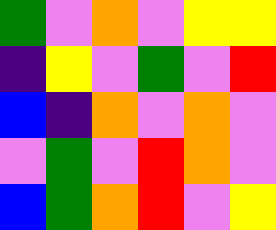[["green", "violet", "orange", "violet", "yellow", "yellow"], ["indigo", "yellow", "violet", "green", "violet", "red"], ["blue", "indigo", "orange", "violet", "orange", "violet"], ["violet", "green", "violet", "red", "orange", "violet"], ["blue", "green", "orange", "red", "violet", "yellow"]]